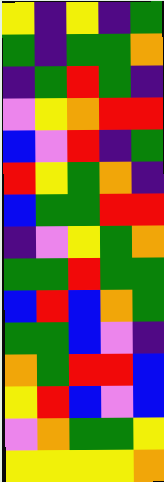[["yellow", "indigo", "yellow", "indigo", "green"], ["green", "indigo", "green", "green", "orange"], ["indigo", "green", "red", "green", "indigo"], ["violet", "yellow", "orange", "red", "red"], ["blue", "violet", "red", "indigo", "green"], ["red", "yellow", "green", "orange", "indigo"], ["blue", "green", "green", "red", "red"], ["indigo", "violet", "yellow", "green", "orange"], ["green", "green", "red", "green", "green"], ["blue", "red", "blue", "orange", "green"], ["green", "green", "blue", "violet", "indigo"], ["orange", "green", "red", "red", "blue"], ["yellow", "red", "blue", "violet", "blue"], ["violet", "orange", "green", "green", "yellow"], ["yellow", "yellow", "yellow", "yellow", "orange"]]